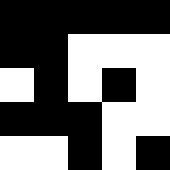[["black", "black", "black", "black", "black"], ["black", "black", "white", "white", "white"], ["white", "black", "white", "black", "white"], ["black", "black", "black", "white", "white"], ["white", "white", "black", "white", "black"]]